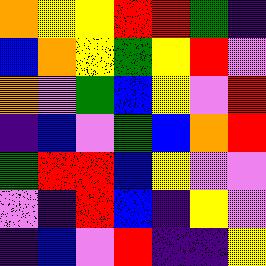[["orange", "yellow", "yellow", "red", "red", "green", "indigo"], ["blue", "orange", "yellow", "green", "yellow", "red", "violet"], ["orange", "violet", "green", "blue", "yellow", "violet", "red"], ["indigo", "blue", "violet", "green", "blue", "orange", "red"], ["green", "red", "red", "blue", "yellow", "violet", "violet"], ["violet", "indigo", "red", "blue", "indigo", "yellow", "violet"], ["indigo", "blue", "violet", "red", "indigo", "indigo", "yellow"]]